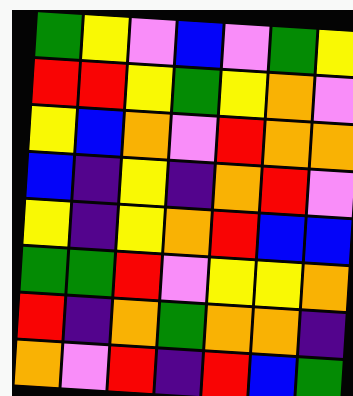[["green", "yellow", "violet", "blue", "violet", "green", "yellow"], ["red", "red", "yellow", "green", "yellow", "orange", "violet"], ["yellow", "blue", "orange", "violet", "red", "orange", "orange"], ["blue", "indigo", "yellow", "indigo", "orange", "red", "violet"], ["yellow", "indigo", "yellow", "orange", "red", "blue", "blue"], ["green", "green", "red", "violet", "yellow", "yellow", "orange"], ["red", "indigo", "orange", "green", "orange", "orange", "indigo"], ["orange", "violet", "red", "indigo", "red", "blue", "green"]]